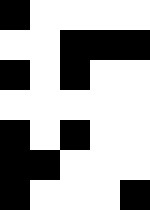[["black", "white", "white", "white", "white"], ["white", "white", "black", "black", "black"], ["black", "white", "black", "white", "white"], ["white", "white", "white", "white", "white"], ["black", "white", "black", "white", "white"], ["black", "black", "white", "white", "white"], ["black", "white", "white", "white", "black"]]